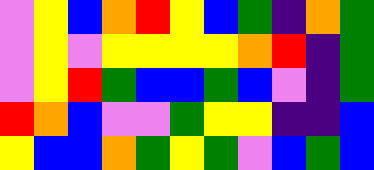[["violet", "yellow", "blue", "orange", "red", "yellow", "blue", "green", "indigo", "orange", "green"], ["violet", "yellow", "violet", "yellow", "yellow", "yellow", "yellow", "orange", "red", "indigo", "green"], ["violet", "yellow", "red", "green", "blue", "blue", "green", "blue", "violet", "indigo", "green"], ["red", "orange", "blue", "violet", "violet", "green", "yellow", "yellow", "indigo", "indigo", "blue"], ["yellow", "blue", "blue", "orange", "green", "yellow", "green", "violet", "blue", "green", "blue"]]